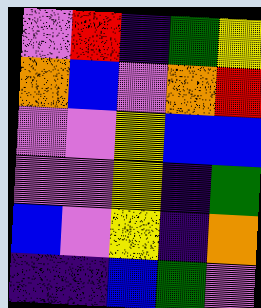[["violet", "red", "indigo", "green", "yellow"], ["orange", "blue", "violet", "orange", "red"], ["violet", "violet", "yellow", "blue", "blue"], ["violet", "violet", "yellow", "indigo", "green"], ["blue", "violet", "yellow", "indigo", "orange"], ["indigo", "indigo", "blue", "green", "violet"]]